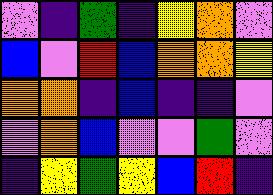[["violet", "indigo", "green", "indigo", "yellow", "orange", "violet"], ["blue", "violet", "red", "blue", "orange", "orange", "yellow"], ["orange", "orange", "indigo", "blue", "indigo", "indigo", "violet"], ["violet", "orange", "blue", "violet", "violet", "green", "violet"], ["indigo", "yellow", "green", "yellow", "blue", "red", "indigo"]]